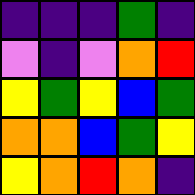[["indigo", "indigo", "indigo", "green", "indigo"], ["violet", "indigo", "violet", "orange", "red"], ["yellow", "green", "yellow", "blue", "green"], ["orange", "orange", "blue", "green", "yellow"], ["yellow", "orange", "red", "orange", "indigo"]]